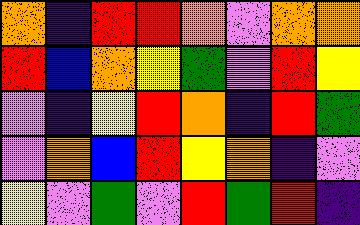[["orange", "indigo", "red", "red", "orange", "violet", "orange", "orange"], ["red", "blue", "orange", "yellow", "green", "violet", "red", "yellow"], ["violet", "indigo", "yellow", "red", "orange", "indigo", "red", "green"], ["violet", "orange", "blue", "red", "yellow", "orange", "indigo", "violet"], ["yellow", "violet", "green", "violet", "red", "green", "red", "indigo"]]